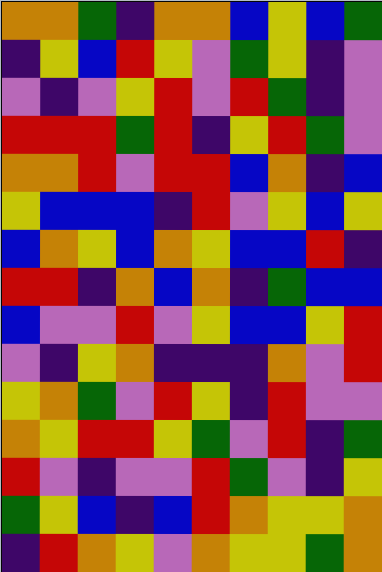[["orange", "orange", "green", "indigo", "orange", "orange", "blue", "yellow", "blue", "green"], ["indigo", "yellow", "blue", "red", "yellow", "violet", "green", "yellow", "indigo", "violet"], ["violet", "indigo", "violet", "yellow", "red", "violet", "red", "green", "indigo", "violet"], ["red", "red", "red", "green", "red", "indigo", "yellow", "red", "green", "violet"], ["orange", "orange", "red", "violet", "red", "red", "blue", "orange", "indigo", "blue"], ["yellow", "blue", "blue", "blue", "indigo", "red", "violet", "yellow", "blue", "yellow"], ["blue", "orange", "yellow", "blue", "orange", "yellow", "blue", "blue", "red", "indigo"], ["red", "red", "indigo", "orange", "blue", "orange", "indigo", "green", "blue", "blue"], ["blue", "violet", "violet", "red", "violet", "yellow", "blue", "blue", "yellow", "red"], ["violet", "indigo", "yellow", "orange", "indigo", "indigo", "indigo", "orange", "violet", "red"], ["yellow", "orange", "green", "violet", "red", "yellow", "indigo", "red", "violet", "violet"], ["orange", "yellow", "red", "red", "yellow", "green", "violet", "red", "indigo", "green"], ["red", "violet", "indigo", "violet", "violet", "red", "green", "violet", "indigo", "yellow"], ["green", "yellow", "blue", "indigo", "blue", "red", "orange", "yellow", "yellow", "orange"], ["indigo", "red", "orange", "yellow", "violet", "orange", "yellow", "yellow", "green", "orange"]]